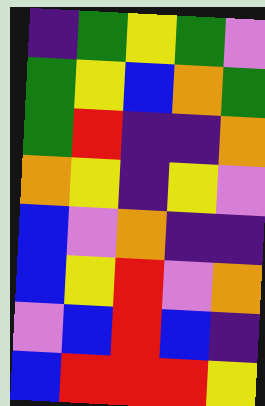[["indigo", "green", "yellow", "green", "violet"], ["green", "yellow", "blue", "orange", "green"], ["green", "red", "indigo", "indigo", "orange"], ["orange", "yellow", "indigo", "yellow", "violet"], ["blue", "violet", "orange", "indigo", "indigo"], ["blue", "yellow", "red", "violet", "orange"], ["violet", "blue", "red", "blue", "indigo"], ["blue", "red", "red", "red", "yellow"]]